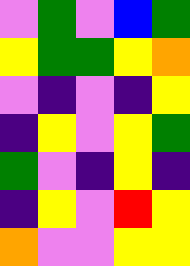[["violet", "green", "violet", "blue", "green"], ["yellow", "green", "green", "yellow", "orange"], ["violet", "indigo", "violet", "indigo", "yellow"], ["indigo", "yellow", "violet", "yellow", "green"], ["green", "violet", "indigo", "yellow", "indigo"], ["indigo", "yellow", "violet", "red", "yellow"], ["orange", "violet", "violet", "yellow", "yellow"]]